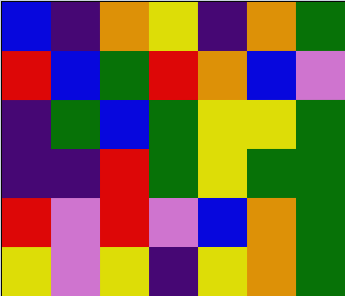[["blue", "indigo", "orange", "yellow", "indigo", "orange", "green"], ["red", "blue", "green", "red", "orange", "blue", "violet"], ["indigo", "green", "blue", "green", "yellow", "yellow", "green"], ["indigo", "indigo", "red", "green", "yellow", "green", "green"], ["red", "violet", "red", "violet", "blue", "orange", "green"], ["yellow", "violet", "yellow", "indigo", "yellow", "orange", "green"]]